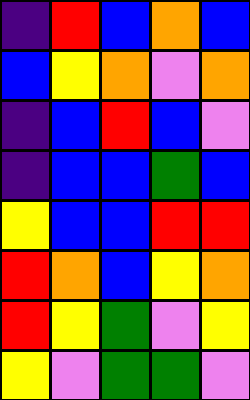[["indigo", "red", "blue", "orange", "blue"], ["blue", "yellow", "orange", "violet", "orange"], ["indigo", "blue", "red", "blue", "violet"], ["indigo", "blue", "blue", "green", "blue"], ["yellow", "blue", "blue", "red", "red"], ["red", "orange", "blue", "yellow", "orange"], ["red", "yellow", "green", "violet", "yellow"], ["yellow", "violet", "green", "green", "violet"]]